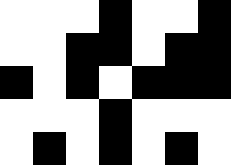[["white", "white", "white", "black", "white", "white", "black"], ["white", "white", "black", "black", "white", "black", "black"], ["black", "white", "black", "white", "black", "black", "black"], ["white", "white", "white", "black", "white", "white", "white"], ["white", "black", "white", "black", "white", "black", "white"]]